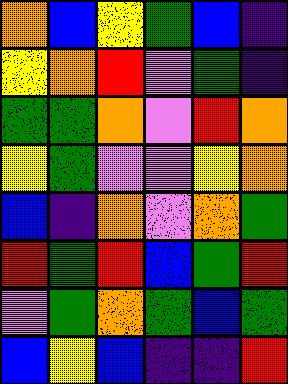[["orange", "blue", "yellow", "green", "blue", "indigo"], ["yellow", "orange", "red", "violet", "green", "indigo"], ["green", "green", "orange", "violet", "red", "orange"], ["yellow", "green", "violet", "violet", "yellow", "orange"], ["blue", "indigo", "orange", "violet", "orange", "green"], ["red", "green", "red", "blue", "green", "red"], ["violet", "green", "orange", "green", "blue", "green"], ["blue", "yellow", "blue", "indigo", "indigo", "red"]]